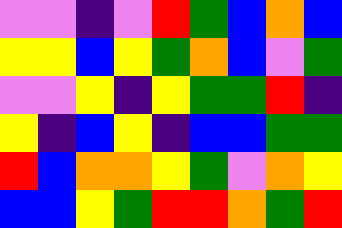[["violet", "violet", "indigo", "violet", "red", "green", "blue", "orange", "blue"], ["yellow", "yellow", "blue", "yellow", "green", "orange", "blue", "violet", "green"], ["violet", "violet", "yellow", "indigo", "yellow", "green", "green", "red", "indigo"], ["yellow", "indigo", "blue", "yellow", "indigo", "blue", "blue", "green", "green"], ["red", "blue", "orange", "orange", "yellow", "green", "violet", "orange", "yellow"], ["blue", "blue", "yellow", "green", "red", "red", "orange", "green", "red"]]